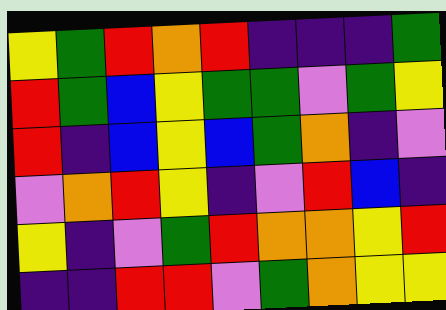[["yellow", "green", "red", "orange", "red", "indigo", "indigo", "indigo", "green"], ["red", "green", "blue", "yellow", "green", "green", "violet", "green", "yellow"], ["red", "indigo", "blue", "yellow", "blue", "green", "orange", "indigo", "violet"], ["violet", "orange", "red", "yellow", "indigo", "violet", "red", "blue", "indigo"], ["yellow", "indigo", "violet", "green", "red", "orange", "orange", "yellow", "red"], ["indigo", "indigo", "red", "red", "violet", "green", "orange", "yellow", "yellow"]]